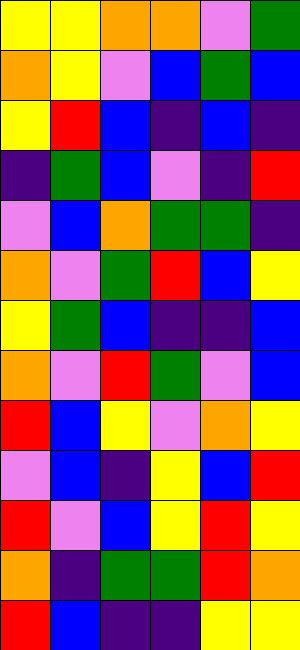[["yellow", "yellow", "orange", "orange", "violet", "green"], ["orange", "yellow", "violet", "blue", "green", "blue"], ["yellow", "red", "blue", "indigo", "blue", "indigo"], ["indigo", "green", "blue", "violet", "indigo", "red"], ["violet", "blue", "orange", "green", "green", "indigo"], ["orange", "violet", "green", "red", "blue", "yellow"], ["yellow", "green", "blue", "indigo", "indigo", "blue"], ["orange", "violet", "red", "green", "violet", "blue"], ["red", "blue", "yellow", "violet", "orange", "yellow"], ["violet", "blue", "indigo", "yellow", "blue", "red"], ["red", "violet", "blue", "yellow", "red", "yellow"], ["orange", "indigo", "green", "green", "red", "orange"], ["red", "blue", "indigo", "indigo", "yellow", "yellow"]]